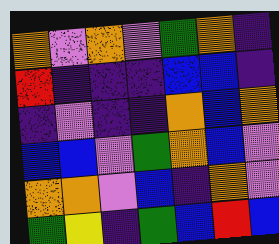[["orange", "violet", "orange", "violet", "green", "orange", "indigo"], ["red", "indigo", "indigo", "indigo", "blue", "blue", "indigo"], ["indigo", "violet", "indigo", "indigo", "orange", "blue", "orange"], ["blue", "blue", "violet", "green", "orange", "blue", "violet"], ["orange", "orange", "violet", "blue", "indigo", "orange", "violet"], ["green", "yellow", "indigo", "green", "blue", "red", "blue"]]